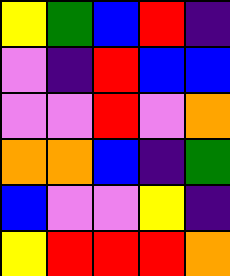[["yellow", "green", "blue", "red", "indigo"], ["violet", "indigo", "red", "blue", "blue"], ["violet", "violet", "red", "violet", "orange"], ["orange", "orange", "blue", "indigo", "green"], ["blue", "violet", "violet", "yellow", "indigo"], ["yellow", "red", "red", "red", "orange"]]